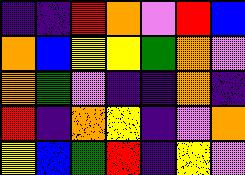[["indigo", "indigo", "red", "orange", "violet", "red", "blue"], ["orange", "blue", "yellow", "yellow", "green", "orange", "violet"], ["orange", "green", "violet", "indigo", "indigo", "orange", "indigo"], ["red", "indigo", "orange", "yellow", "indigo", "violet", "orange"], ["yellow", "blue", "green", "red", "indigo", "yellow", "violet"]]